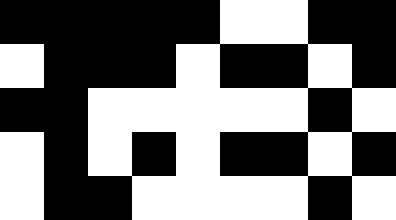[["black", "black", "black", "black", "black", "white", "white", "black", "black"], ["white", "black", "black", "black", "white", "black", "black", "white", "black"], ["black", "black", "white", "white", "white", "white", "white", "black", "white"], ["white", "black", "white", "black", "white", "black", "black", "white", "black"], ["white", "black", "black", "white", "white", "white", "white", "black", "white"]]